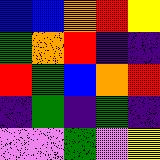[["blue", "blue", "orange", "red", "yellow"], ["green", "orange", "red", "indigo", "indigo"], ["red", "green", "blue", "orange", "red"], ["indigo", "green", "indigo", "green", "indigo"], ["violet", "violet", "green", "violet", "yellow"]]